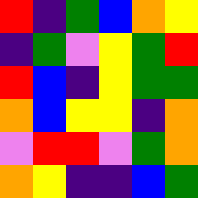[["red", "indigo", "green", "blue", "orange", "yellow"], ["indigo", "green", "violet", "yellow", "green", "red"], ["red", "blue", "indigo", "yellow", "green", "green"], ["orange", "blue", "yellow", "yellow", "indigo", "orange"], ["violet", "red", "red", "violet", "green", "orange"], ["orange", "yellow", "indigo", "indigo", "blue", "green"]]